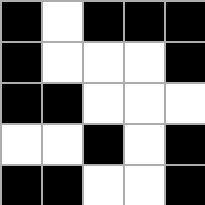[["black", "white", "black", "black", "black"], ["black", "white", "white", "white", "black"], ["black", "black", "white", "white", "white"], ["white", "white", "black", "white", "black"], ["black", "black", "white", "white", "black"]]